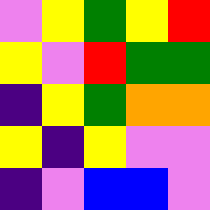[["violet", "yellow", "green", "yellow", "red"], ["yellow", "violet", "red", "green", "green"], ["indigo", "yellow", "green", "orange", "orange"], ["yellow", "indigo", "yellow", "violet", "violet"], ["indigo", "violet", "blue", "blue", "violet"]]